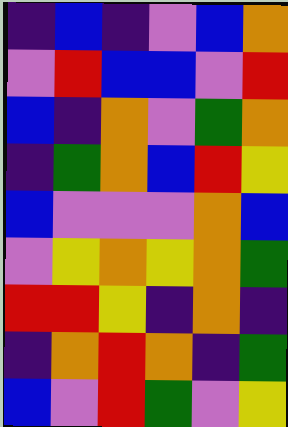[["indigo", "blue", "indigo", "violet", "blue", "orange"], ["violet", "red", "blue", "blue", "violet", "red"], ["blue", "indigo", "orange", "violet", "green", "orange"], ["indigo", "green", "orange", "blue", "red", "yellow"], ["blue", "violet", "violet", "violet", "orange", "blue"], ["violet", "yellow", "orange", "yellow", "orange", "green"], ["red", "red", "yellow", "indigo", "orange", "indigo"], ["indigo", "orange", "red", "orange", "indigo", "green"], ["blue", "violet", "red", "green", "violet", "yellow"]]